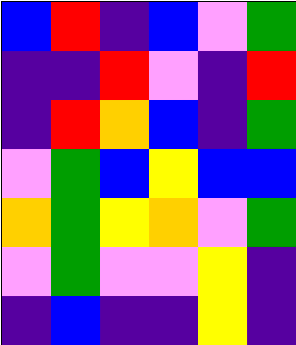[["blue", "red", "indigo", "blue", "violet", "green"], ["indigo", "indigo", "red", "violet", "indigo", "red"], ["indigo", "red", "orange", "blue", "indigo", "green"], ["violet", "green", "blue", "yellow", "blue", "blue"], ["orange", "green", "yellow", "orange", "violet", "green"], ["violet", "green", "violet", "violet", "yellow", "indigo"], ["indigo", "blue", "indigo", "indigo", "yellow", "indigo"]]